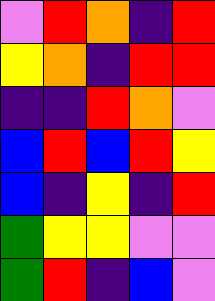[["violet", "red", "orange", "indigo", "red"], ["yellow", "orange", "indigo", "red", "red"], ["indigo", "indigo", "red", "orange", "violet"], ["blue", "red", "blue", "red", "yellow"], ["blue", "indigo", "yellow", "indigo", "red"], ["green", "yellow", "yellow", "violet", "violet"], ["green", "red", "indigo", "blue", "violet"]]